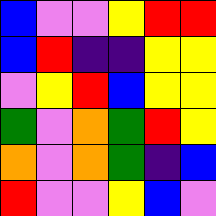[["blue", "violet", "violet", "yellow", "red", "red"], ["blue", "red", "indigo", "indigo", "yellow", "yellow"], ["violet", "yellow", "red", "blue", "yellow", "yellow"], ["green", "violet", "orange", "green", "red", "yellow"], ["orange", "violet", "orange", "green", "indigo", "blue"], ["red", "violet", "violet", "yellow", "blue", "violet"]]